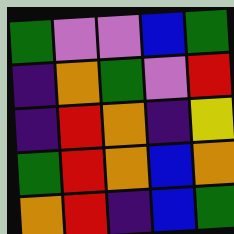[["green", "violet", "violet", "blue", "green"], ["indigo", "orange", "green", "violet", "red"], ["indigo", "red", "orange", "indigo", "yellow"], ["green", "red", "orange", "blue", "orange"], ["orange", "red", "indigo", "blue", "green"]]